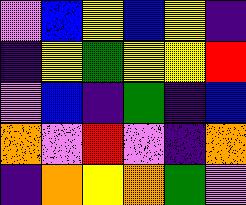[["violet", "blue", "yellow", "blue", "yellow", "indigo"], ["indigo", "yellow", "green", "yellow", "yellow", "red"], ["violet", "blue", "indigo", "green", "indigo", "blue"], ["orange", "violet", "red", "violet", "indigo", "orange"], ["indigo", "orange", "yellow", "orange", "green", "violet"]]